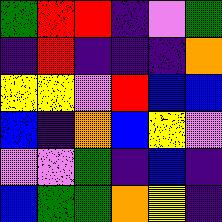[["green", "red", "red", "indigo", "violet", "green"], ["indigo", "red", "indigo", "indigo", "indigo", "orange"], ["yellow", "yellow", "violet", "red", "blue", "blue"], ["blue", "indigo", "orange", "blue", "yellow", "violet"], ["violet", "violet", "green", "indigo", "blue", "indigo"], ["blue", "green", "green", "orange", "yellow", "indigo"]]